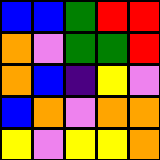[["blue", "blue", "green", "red", "red"], ["orange", "violet", "green", "green", "red"], ["orange", "blue", "indigo", "yellow", "violet"], ["blue", "orange", "violet", "orange", "orange"], ["yellow", "violet", "yellow", "yellow", "orange"]]